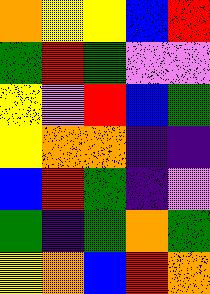[["orange", "yellow", "yellow", "blue", "red"], ["green", "red", "green", "violet", "violet"], ["yellow", "violet", "red", "blue", "green"], ["yellow", "orange", "orange", "indigo", "indigo"], ["blue", "red", "green", "indigo", "violet"], ["green", "indigo", "green", "orange", "green"], ["yellow", "orange", "blue", "red", "orange"]]